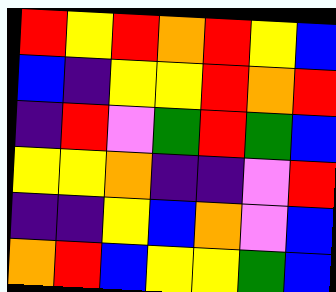[["red", "yellow", "red", "orange", "red", "yellow", "blue"], ["blue", "indigo", "yellow", "yellow", "red", "orange", "red"], ["indigo", "red", "violet", "green", "red", "green", "blue"], ["yellow", "yellow", "orange", "indigo", "indigo", "violet", "red"], ["indigo", "indigo", "yellow", "blue", "orange", "violet", "blue"], ["orange", "red", "blue", "yellow", "yellow", "green", "blue"]]